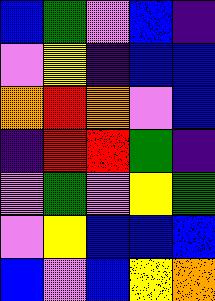[["blue", "green", "violet", "blue", "indigo"], ["violet", "yellow", "indigo", "blue", "blue"], ["orange", "red", "orange", "violet", "blue"], ["indigo", "red", "red", "green", "indigo"], ["violet", "green", "violet", "yellow", "green"], ["violet", "yellow", "blue", "blue", "blue"], ["blue", "violet", "blue", "yellow", "orange"]]